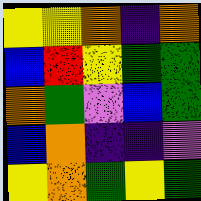[["yellow", "yellow", "orange", "indigo", "orange"], ["blue", "red", "yellow", "green", "green"], ["orange", "green", "violet", "blue", "green"], ["blue", "orange", "indigo", "indigo", "violet"], ["yellow", "orange", "green", "yellow", "green"]]